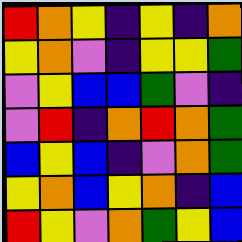[["red", "orange", "yellow", "indigo", "yellow", "indigo", "orange"], ["yellow", "orange", "violet", "indigo", "yellow", "yellow", "green"], ["violet", "yellow", "blue", "blue", "green", "violet", "indigo"], ["violet", "red", "indigo", "orange", "red", "orange", "green"], ["blue", "yellow", "blue", "indigo", "violet", "orange", "green"], ["yellow", "orange", "blue", "yellow", "orange", "indigo", "blue"], ["red", "yellow", "violet", "orange", "green", "yellow", "blue"]]